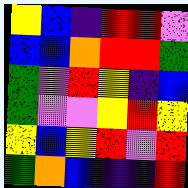[["yellow", "blue", "indigo", "red", "red", "violet"], ["blue", "blue", "orange", "red", "red", "green"], ["green", "violet", "red", "yellow", "indigo", "blue"], ["green", "violet", "violet", "yellow", "red", "yellow"], ["yellow", "blue", "yellow", "red", "violet", "red"], ["green", "orange", "blue", "indigo", "indigo", "red"]]